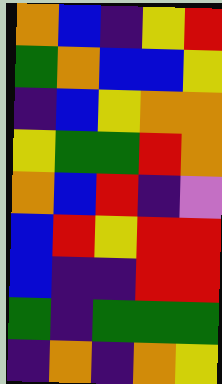[["orange", "blue", "indigo", "yellow", "red"], ["green", "orange", "blue", "blue", "yellow"], ["indigo", "blue", "yellow", "orange", "orange"], ["yellow", "green", "green", "red", "orange"], ["orange", "blue", "red", "indigo", "violet"], ["blue", "red", "yellow", "red", "red"], ["blue", "indigo", "indigo", "red", "red"], ["green", "indigo", "green", "green", "green"], ["indigo", "orange", "indigo", "orange", "yellow"]]